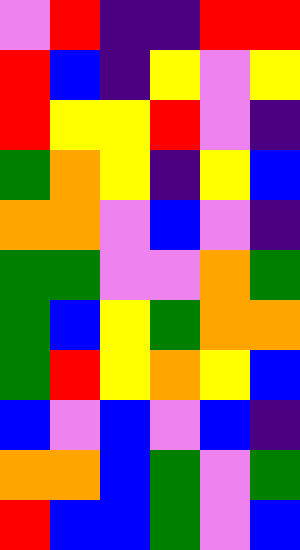[["violet", "red", "indigo", "indigo", "red", "red"], ["red", "blue", "indigo", "yellow", "violet", "yellow"], ["red", "yellow", "yellow", "red", "violet", "indigo"], ["green", "orange", "yellow", "indigo", "yellow", "blue"], ["orange", "orange", "violet", "blue", "violet", "indigo"], ["green", "green", "violet", "violet", "orange", "green"], ["green", "blue", "yellow", "green", "orange", "orange"], ["green", "red", "yellow", "orange", "yellow", "blue"], ["blue", "violet", "blue", "violet", "blue", "indigo"], ["orange", "orange", "blue", "green", "violet", "green"], ["red", "blue", "blue", "green", "violet", "blue"]]